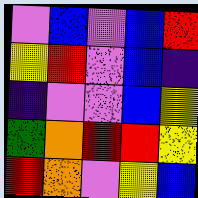[["violet", "blue", "violet", "blue", "red"], ["yellow", "red", "violet", "blue", "indigo"], ["indigo", "violet", "violet", "blue", "yellow"], ["green", "orange", "red", "red", "yellow"], ["red", "orange", "violet", "yellow", "blue"]]